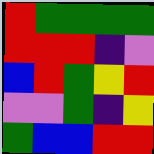[["red", "green", "green", "green", "green"], ["red", "red", "red", "indigo", "violet"], ["blue", "red", "green", "yellow", "red"], ["violet", "violet", "green", "indigo", "yellow"], ["green", "blue", "blue", "red", "red"]]